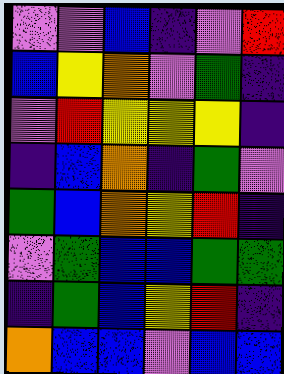[["violet", "violet", "blue", "indigo", "violet", "red"], ["blue", "yellow", "orange", "violet", "green", "indigo"], ["violet", "red", "yellow", "yellow", "yellow", "indigo"], ["indigo", "blue", "orange", "indigo", "green", "violet"], ["green", "blue", "orange", "yellow", "red", "indigo"], ["violet", "green", "blue", "blue", "green", "green"], ["indigo", "green", "blue", "yellow", "red", "indigo"], ["orange", "blue", "blue", "violet", "blue", "blue"]]